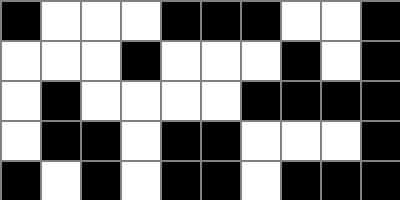[["black", "white", "white", "white", "black", "black", "black", "white", "white", "black"], ["white", "white", "white", "black", "white", "white", "white", "black", "white", "black"], ["white", "black", "white", "white", "white", "white", "black", "black", "black", "black"], ["white", "black", "black", "white", "black", "black", "white", "white", "white", "black"], ["black", "white", "black", "white", "black", "black", "white", "black", "black", "black"]]